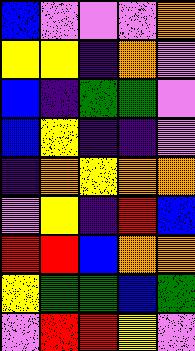[["blue", "violet", "violet", "violet", "orange"], ["yellow", "yellow", "indigo", "orange", "violet"], ["blue", "indigo", "green", "green", "violet"], ["blue", "yellow", "indigo", "indigo", "violet"], ["indigo", "orange", "yellow", "orange", "orange"], ["violet", "yellow", "indigo", "red", "blue"], ["red", "red", "blue", "orange", "orange"], ["yellow", "green", "green", "blue", "green"], ["violet", "red", "red", "yellow", "violet"]]